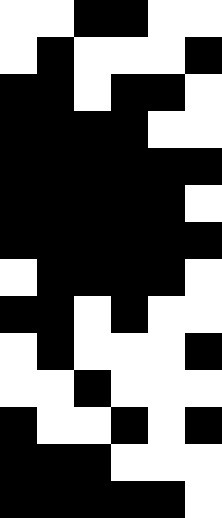[["white", "white", "black", "black", "white", "white"], ["white", "black", "white", "white", "white", "black"], ["black", "black", "white", "black", "black", "white"], ["black", "black", "black", "black", "white", "white"], ["black", "black", "black", "black", "black", "black"], ["black", "black", "black", "black", "black", "white"], ["black", "black", "black", "black", "black", "black"], ["white", "black", "black", "black", "black", "white"], ["black", "black", "white", "black", "white", "white"], ["white", "black", "white", "white", "white", "black"], ["white", "white", "black", "white", "white", "white"], ["black", "white", "white", "black", "white", "black"], ["black", "black", "black", "white", "white", "white"], ["black", "black", "black", "black", "black", "white"]]